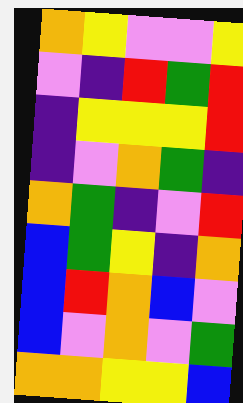[["orange", "yellow", "violet", "violet", "yellow"], ["violet", "indigo", "red", "green", "red"], ["indigo", "yellow", "yellow", "yellow", "red"], ["indigo", "violet", "orange", "green", "indigo"], ["orange", "green", "indigo", "violet", "red"], ["blue", "green", "yellow", "indigo", "orange"], ["blue", "red", "orange", "blue", "violet"], ["blue", "violet", "orange", "violet", "green"], ["orange", "orange", "yellow", "yellow", "blue"]]